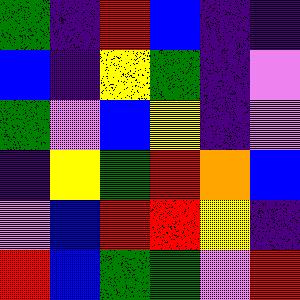[["green", "indigo", "red", "blue", "indigo", "indigo"], ["blue", "indigo", "yellow", "green", "indigo", "violet"], ["green", "violet", "blue", "yellow", "indigo", "violet"], ["indigo", "yellow", "green", "red", "orange", "blue"], ["violet", "blue", "red", "red", "yellow", "indigo"], ["red", "blue", "green", "green", "violet", "red"]]